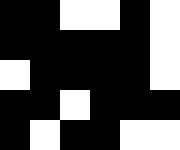[["black", "black", "white", "white", "black", "white"], ["black", "black", "black", "black", "black", "white"], ["white", "black", "black", "black", "black", "white"], ["black", "black", "white", "black", "black", "black"], ["black", "white", "black", "black", "white", "white"]]